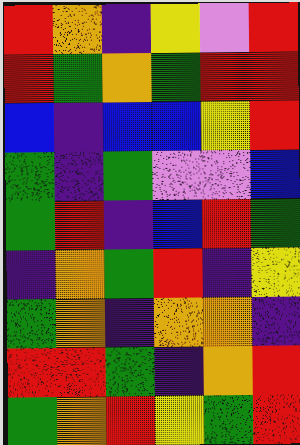[["red", "orange", "indigo", "yellow", "violet", "red"], ["red", "green", "orange", "green", "red", "red"], ["blue", "indigo", "blue", "blue", "yellow", "red"], ["green", "indigo", "green", "violet", "violet", "blue"], ["green", "red", "indigo", "blue", "red", "green"], ["indigo", "orange", "green", "red", "indigo", "yellow"], ["green", "orange", "indigo", "orange", "orange", "indigo"], ["red", "red", "green", "indigo", "orange", "red"], ["green", "orange", "red", "yellow", "green", "red"]]